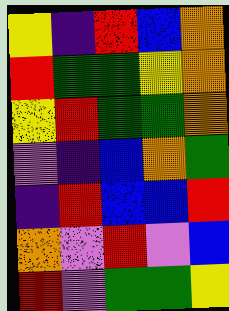[["yellow", "indigo", "red", "blue", "orange"], ["red", "green", "green", "yellow", "orange"], ["yellow", "red", "green", "green", "orange"], ["violet", "indigo", "blue", "orange", "green"], ["indigo", "red", "blue", "blue", "red"], ["orange", "violet", "red", "violet", "blue"], ["red", "violet", "green", "green", "yellow"]]